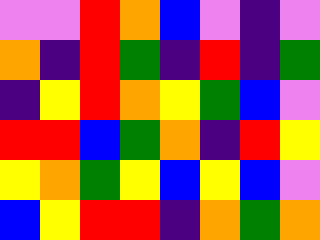[["violet", "violet", "red", "orange", "blue", "violet", "indigo", "violet"], ["orange", "indigo", "red", "green", "indigo", "red", "indigo", "green"], ["indigo", "yellow", "red", "orange", "yellow", "green", "blue", "violet"], ["red", "red", "blue", "green", "orange", "indigo", "red", "yellow"], ["yellow", "orange", "green", "yellow", "blue", "yellow", "blue", "violet"], ["blue", "yellow", "red", "red", "indigo", "orange", "green", "orange"]]